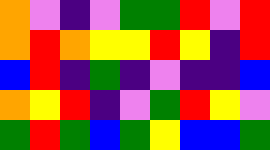[["orange", "violet", "indigo", "violet", "green", "green", "red", "violet", "red"], ["orange", "red", "orange", "yellow", "yellow", "red", "yellow", "indigo", "red"], ["blue", "red", "indigo", "green", "indigo", "violet", "indigo", "indigo", "blue"], ["orange", "yellow", "red", "indigo", "violet", "green", "red", "yellow", "violet"], ["green", "red", "green", "blue", "green", "yellow", "blue", "blue", "green"]]